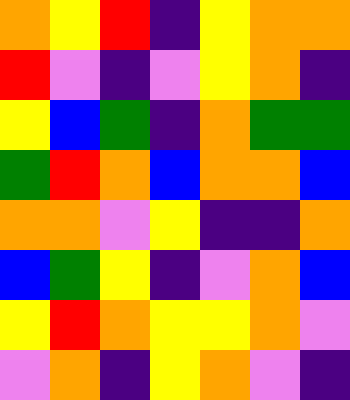[["orange", "yellow", "red", "indigo", "yellow", "orange", "orange"], ["red", "violet", "indigo", "violet", "yellow", "orange", "indigo"], ["yellow", "blue", "green", "indigo", "orange", "green", "green"], ["green", "red", "orange", "blue", "orange", "orange", "blue"], ["orange", "orange", "violet", "yellow", "indigo", "indigo", "orange"], ["blue", "green", "yellow", "indigo", "violet", "orange", "blue"], ["yellow", "red", "orange", "yellow", "yellow", "orange", "violet"], ["violet", "orange", "indigo", "yellow", "orange", "violet", "indigo"]]